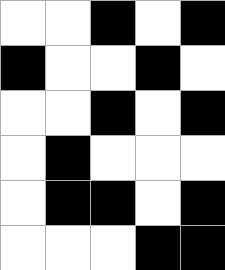[["white", "white", "black", "white", "black"], ["black", "white", "white", "black", "white"], ["white", "white", "black", "white", "black"], ["white", "black", "white", "white", "white"], ["white", "black", "black", "white", "black"], ["white", "white", "white", "black", "black"]]